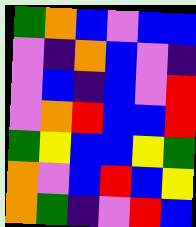[["green", "orange", "blue", "violet", "blue", "blue"], ["violet", "indigo", "orange", "blue", "violet", "indigo"], ["violet", "blue", "indigo", "blue", "violet", "red"], ["violet", "orange", "red", "blue", "blue", "red"], ["green", "yellow", "blue", "blue", "yellow", "green"], ["orange", "violet", "blue", "red", "blue", "yellow"], ["orange", "green", "indigo", "violet", "red", "blue"]]